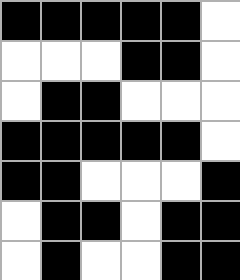[["black", "black", "black", "black", "black", "white"], ["white", "white", "white", "black", "black", "white"], ["white", "black", "black", "white", "white", "white"], ["black", "black", "black", "black", "black", "white"], ["black", "black", "white", "white", "white", "black"], ["white", "black", "black", "white", "black", "black"], ["white", "black", "white", "white", "black", "black"]]